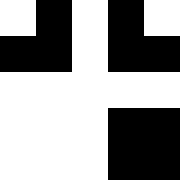[["white", "black", "white", "black", "white"], ["black", "black", "white", "black", "black"], ["white", "white", "white", "white", "white"], ["white", "white", "white", "black", "black"], ["white", "white", "white", "black", "black"]]